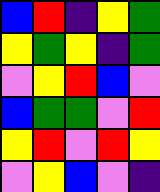[["blue", "red", "indigo", "yellow", "green"], ["yellow", "green", "yellow", "indigo", "green"], ["violet", "yellow", "red", "blue", "violet"], ["blue", "green", "green", "violet", "red"], ["yellow", "red", "violet", "red", "yellow"], ["violet", "yellow", "blue", "violet", "indigo"]]